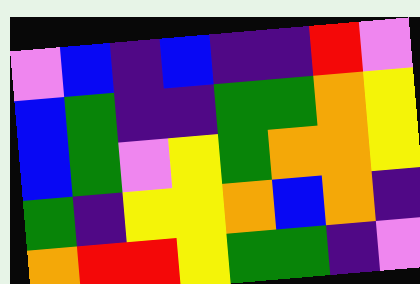[["violet", "blue", "indigo", "blue", "indigo", "indigo", "red", "violet"], ["blue", "green", "indigo", "indigo", "green", "green", "orange", "yellow"], ["blue", "green", "violet", "yellow", "green", "orange", "orange", "yellow"], ["green", "indigo", "yellow", "yellow", "orange", "blue", "orange", "indigo"], ["orange", "red", "red", "yellow", "green", "green", "indigo", "violet"]]